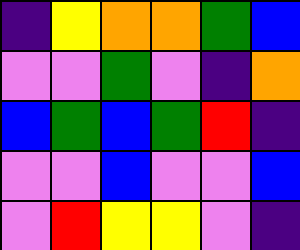[["indigo", "yellow", "orange", "orange", "green", "blue"], ["violet", "violet", "green", "violet", "indigo", "orange"], ["blue", "green", "blue", "green", "red", "indigo"], ["violet", "violet", "blue", "violet", "violet", "blue"], ["violet", "red", "yellow", "yellow", "violet", "indigo"]]